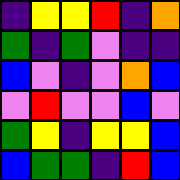[["indigo", "yellow", "yellow", "red", "indigo", "orange"], ["green", "indigo", "green", "violet", "indigo", "indigo"], ["blue", "violet", "indigo", "violet", "orange", "blue"], ["violet", "red", "violet", "violet", "blue", "violet"], ["green", "yellow", "indigo", "yellow", "yellow", "blue"], ["blue", "green", "green", "indigo", "red", "blue"]]